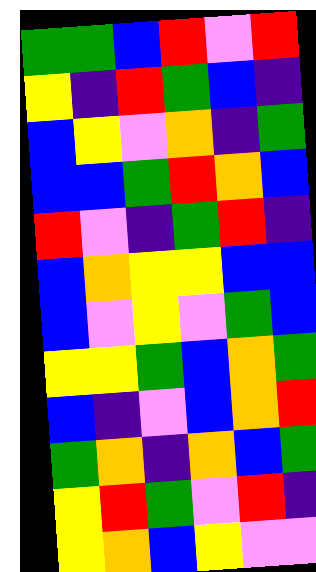[["green", "green", "blue", "red", "violet", "red"], ["yellow", "indigo", "red", "green", "blue", "indigo"], ["blue", "yellow", "violet", "orange", "indigo", "green"], ["blue", "blue", "green", "red", "orange", "blue"], ["red", "violet", "indigo", "green", "red", "indigo"], ["blue", "orange", "yellow", "yellow", "blue", "blue"], ["blue", "violet", "yellow", "violet", "green", "blue"], ["yellow", "yellow", "green", "blue", "orange", "green"], ["blue", "indigo", "violet", "blue", "orange", "red"], ["green", "orange", "indigo", "orange", "blue", "green"], ["yellow", "red", "green", "violet", "red", "indigo"], ["yellow", "orange", "blue", "yellow", "violet", "violet"]]